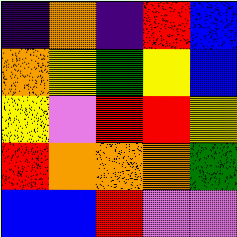[["indigo", "orange", "indigo", "red", "blue"], ["orange", "yellow", "green", "yellow", "blue"], ["yellow", "violet", "red", "red", "yellow"], ["red", "orange", "orange", "orange", "green"], ["blue", "blue", "red", "violet", "violet"]]